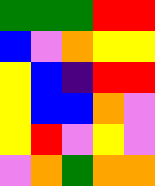[["green", "green", "green", "red", "red"], ["blue", "violet", "orange", "yellow", "yellow"], ["yellow", "blue", "indigo", "red", "red"], ["yellow", "blue", "blue", "orange", "violet"], ["yellow", "red", "violet", "yellow", "violet"], ["violet", "orange", "green", "orange", "orange"]]